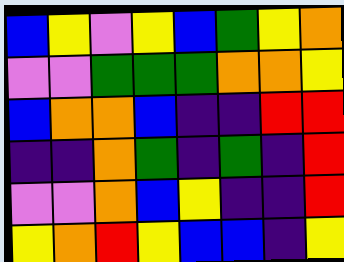[["blue", "yellow", "violet", "yellow", "blue", "green", "yellow", "orange"], ["violet", "violet", "green", "green", "green", "orange", "orange", "yellow"], ["blue", "orange", "orange", "blue", "indigo", "indigo", "red", "red"], ["indigo", "indigo", "orange", "green", "indigo", "green", "indigo", "red"], ["violet", "violet", "orange", "blue", "yellow", "indigo", "indigo", "red"], ["yellow", "orange", "red", "yellow", "blue", "blue", "indigo", "yellow"]]